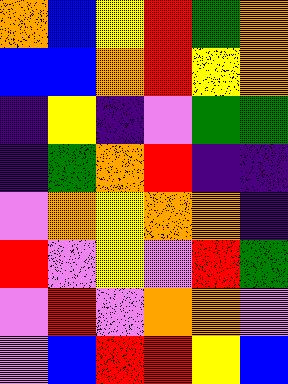[["orange", "blue", "yellow", "red", "green", "orange"], ["blue", "blue", "orange", "red", "yellow", "orange"], ["indigo", "yellow", "indigo", "violet", "green", "green"], ["indigo", "green", "orange", "red", "indigo", "indigo"], ["violet", "orange", "yellow", "orange", "orange", "indigo"], ["red", "violet", "yellow", "violet", "red", "green"], ["violet", "red", "violet", "orange", "orange", "violet"], ["violet", "blue", "red", "red", "yellow", "blue"]]